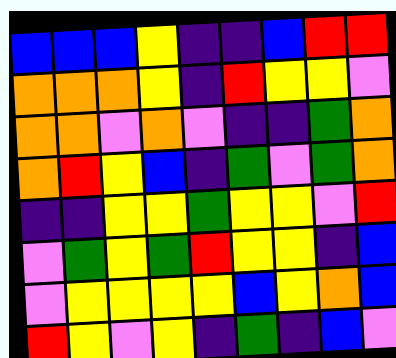[["blue", "blue", "blue", "yellow", "indigo", "indigo", "blue", "red", "red"], ["orange", "orange", "orange", "yellow", "indigo", "red", "yellow", "yellow", "violet"], ["orange", "orange", "violet", "orange", "violet", "indigo", "indigo", "green", "orange"], ["orange", "red", "yellow", "blue", "indigo", "green", "violet", "green", "orange"], ["indigo", "indigo", "yellow", "yellow", "green", "yellow", "yellow", "violet", "red"], ["violet", "green", "yellow", "green", "red", "yellow", "yellow", "indigo", "blue"], ["violet", "yellow", "yellow", "yellow", "yellow", "blue", "yellow", "orange", "blue"], ["red", "yellow", "violet", "yellow", "indigo", "green", "indigo", "blue", "violet"]]